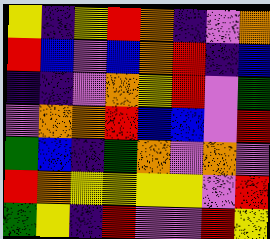[["yellow", "indigo", "yellow", "red", "orange", "indigo", "violet", "orange"], ["red", "blue", "violet", "blue", "orange", "red", "indigo", "blue"], ["indigo", "indigo", "violet", "orange", "yellow", "red", "violet", "green"], ["violet", "orange", "orange", "red", "blue", "blue", "violet", "red"], ["green", "blue", "indigo", "green", "orange", "violet", "orange", "violet"], ["red", "orange", "yellow", "yellow", "yellow", "yellow", "violet", "red"], ["green", "yellow", "indigo", "red", "violet", "violet", "red", "yellow"]]